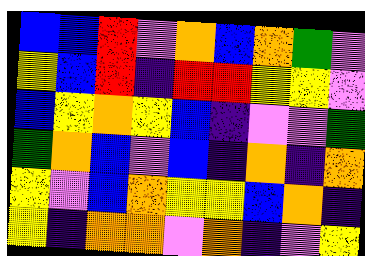[["blue", "blue", "red", "violet", "orange", "blue", "orange", "green", "violet"], ["yellow", "blue", "red", "indigo", "red", "red", "yellow", "yellow", "violet"], ["blue", "yellow", "orange", "yellow", "blue", "indigo", "violet", "violet", "green"], ["green", "orange", "blue", "violet", "blue", "indigo", "orange", "indigo", "orange"], ["yellow", "violet", "blue", "orange", "yellow", "yellow", "blue", "orange", "indigo"], ["yellow", "indigo", "orange", "orange", "violet", "orange", "indigo", "violet", "yellow"]]